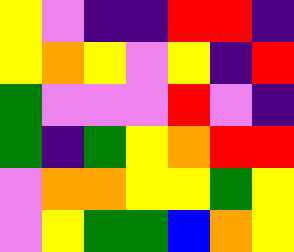[["yellow", "violet", "indigo", "indigo", "red", "red", "indigo"], ["yellow", "orange", "yellow", "violet", "yellow", "indigo", "red"], ["green", "violet", "violet", "violet", "red", "violet", "indigo"], ["green", "indigo", "green", "yellow", "orange", "red", "red"], ["violet", "orange", "orange", "yellow", "yellow", "green", "yellow"], ["violet", "yellow", "green", "green", "blue", "orange", "yellow"]]